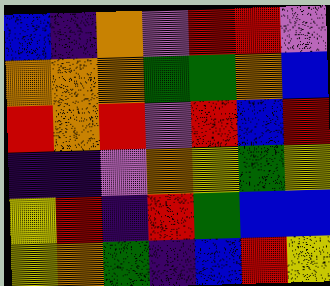[["blue", "indigo", "orange", "violet", "red", "red", "violet"], ["orange", "orange", "orange", "green", "green", "orange", "blue"], ["red", "orange", "red", "violet", "red", "blue", "red"], ["indigo", "indigo", "violet", "orange", "yellow", "green", "yellow"], ["yellow", "red", "indigo", "red", "green", "blue", "blue"], ["yellow", "orange", "green", "indigo", "blue", "red", "yellow"]]